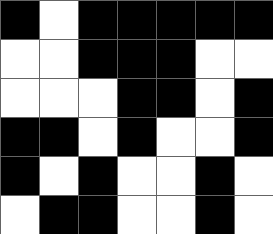[["black", "white", "black", "black", "black", "black", "black"], ["white", "white", "black", "black", "black", "white", "white"], ["white", "white", "white", "black", "black", "white", "black"], ["black", "black", "white", "black", "white", "white", "black"], ["black", "white", "black", "white", "white", "black", "white"], ["white", "black", "black", "white", "white", "black", "white"]]